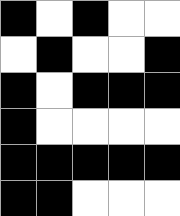[["black", "white", "black", "white", "white"], ["white", "black", "white", "white", "black"], ["black", "white", "black", "black", "black"], ["black", "white", "white", "white", "white"], ["black", "black", "black", "black", "black"], ["black", "black", "white", "white", "white"]]